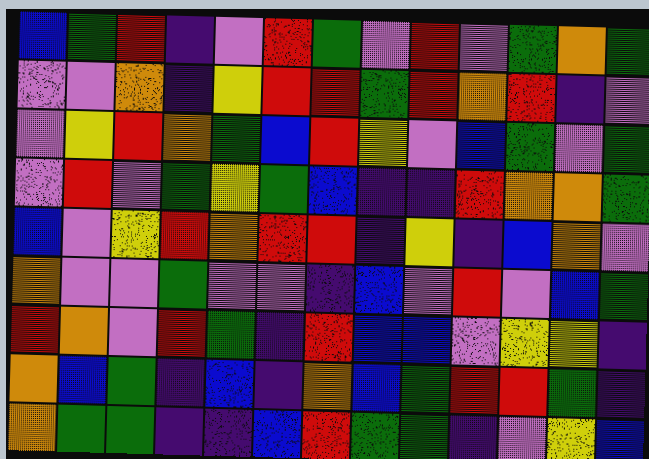[["blue", "green", "red", "indigo", "violet", "red", "green", "violet", "red", "violet", "green", "orange", "green"], ["violet", "violet", "orange", "indigo", "yellow", "red", "red", "green", "red", "orange", "red", "indigo", "violet"], ["violet", "yellow", "red", "orange", "green", "blue", "red", "yellow", "violet", "blue", "green", "violet", "green"], ["violet", "red", "violet", "green", "yellow", "green", "blue", "indigo", "indigo", "red", "orange", "orange", "green"], ["blue", "violet", "yellow", "red", "orange", "red", "red", "indigo", "yellow", "indigo", "blue", "orange", "violet"], ["orange", "violet", "violet", "green", "violet", "violet", "indigo", "blue", "violet", "red", "violet", "blue", "green"], ["red", "orange", "violet", "red", "green", "indigo", "red", "blue", "blue", "violet", "yellow", "yellow", "indigo"], ["orange", "blue", "green", "indigo", "blue", "indigo", "orange", "blue", "green", "red", "red", "green", "indigo"], ["orange", "green", "green", "indigo", "indigo", "blue", "red", "green", "green", "indigo", "violet", "yellow", "blue"]]